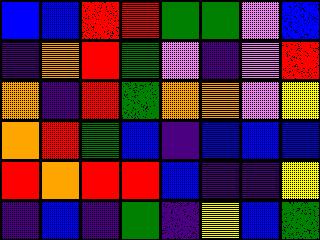[["blue", "blue", "red", "red", "green", "green", "violet", "blue"], ["indigo", "orange", "red", "green", "violet", "indigo", "violet", "red"], ["orange", "indigo", "red", "green", "orange", "orange", "violet", "yellow"], ["orange", "red", "green", "blue", "indigo", "blue", "blue", "blue"], ["red", "orange", "red", "red", "blue", "indigo", "indigo", "yellow"], ["indigo", "blue", "indigo", "green", "indigo", "yellow", "blue", "green"]]